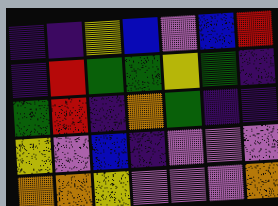[["indigo", "indigo", "yellow", "blue", "violet", "blue", "red"], ["indigo", "red", "green", "green", "yellow", "green", "indigo"], ["green", "red", "indigo", "orange", "green", "indigo", "indigo"], ["yellow", "violet", "blue", "indigo", "violet", "violet", "violet"], ["orange", "orange", "yellow", "violet", "violet", "violet", "orange"]]